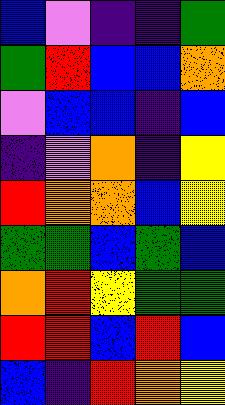[["blue", "violet", "indigo", "indigo", "green"], ["green", "red", "blue", "blue", "orange"], ["violet", "blue", "blue", "indigo", "blue"], ["indigo", "violet", "orange", "indigo", "yellow"], ["red", "orange", "orange", "blue", "yellow"], ["green", "green", "blue", "green", "blue"], ["orange", "red", "yellow", "green", "green"], ["red", "red", "blue", "red", "blue"], ["blue", "indigo", "red", "orange", "yellow"]]